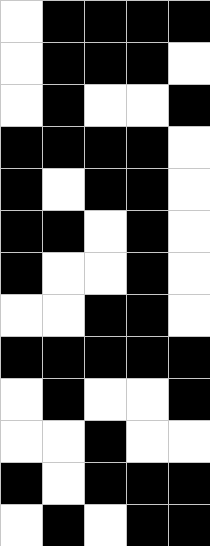[["white", "black", "black", "black", "black"], ["white", "black", "black", "black", "white"], ["white", "black", "white", "white", "black"], ["black", "black", "black", "black", "white"], ["black", "white", "black", "black", "white"], ["black", "black", "white", "black", "white"], ["black", "white", "white", "black", "white"], ["white", "white", "black", "black", "white"], ["black", "black", "black", "black", "black"], ["white", "black", "white", "white", "black"], ["white", "white", "black", "white", "white"], ["black", "white", "black", "black", "black"], ["white", "black", "white", "black", "black"]]